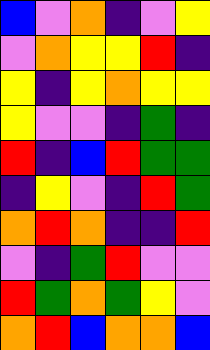[["blue", "violet", "orange", "indigo", "violet", "yellow"], ["violet", "orange", "yellow", "yellow", "red", "indigo"], ["yellow", "indigo", "yellow", "orange", "yellow", "yellow"], ["yellow", "violet", "violet", "indigo", "green", "indigo"], ["red", "indigo", "blue", "red", "green", "green"], ["indigo", "yellow", "violet", "indigo", "red", "green"], ["orange", "red", "orange", "indigo", "indigo", "red"], ["violet", "indigo", "green", "red", "violet", "violet"], ["red", "green", "orange", "green", "yellow", "violet"], ["orange", "red", "blue", "orange", "orange", "blue"]]